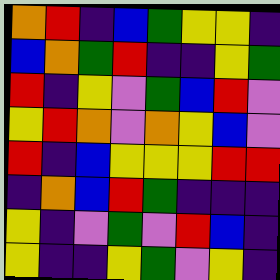[["orange", "red", "indigo", "blue", "green", "yellow", "yellow", "indigo"], ["blue", "orange", "green", "red", "indigo", "indigo", "yellow", "green"], ["red", "indigo", "yellow", "violet", "green", "blue", "red", "violet"], ["yellow", "red", "orange", "violet", "orange", "yellow", "blue", "violet"], ["red", "indigo", "blue", "yellow", "yellow", "yellow", "red", "red"], ["indigo", "orange", "blue", "red", "green", "indigo", "indigo", "indigo"], ["yellow", "indigo", "violet", "green", "violet", "red", "blue", "indigo"], ["yellow", "indigo", "indigo", "yellow", "green", "violet", "yellow", "indigo"]]